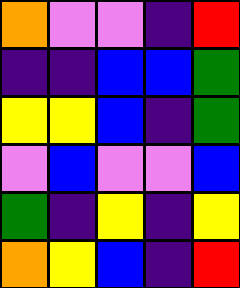[["orange", "violet", "violet", "indigo", "red"], ["indigo", "indigo", "blue", "blue", "green"], ["yellow", "yellow", "blue", "indigo", "green"], ["violet", "blue", "violet", "violet", "blue"], ["green", "indigo", "yellow", "indigo", "yellow"], ["orange", "yellow", "blue", "indigo", "red"]]